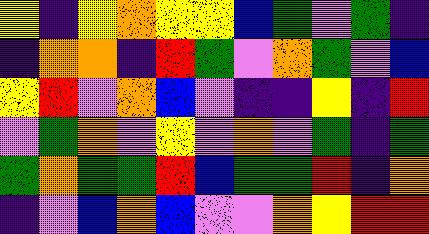[["yellow", "indigo", "yellow", "orange", "yellow", "yellow", "blue", "green", "violet", "green", "indigo"], ["indigo", "orange", "orange", "indigo", "red", "green", "violet", "orange", "green", "violet", "blue"], ["yellow", "red", "violet", "orange", "blue", "violet", "indigo", "indigo", "yellow", "indigo", "red"], ["violet", "green", "orange", "violet", "yellow", "violet", "orange", "violet", "green", "indigo", "green"], ["green", "orange", "green", "green", "red", "blue", "green", "green", "red", "indigo", "orange"], ["indigo", "violet", "blue", "orange", "blue", "violet", "violet", "orange", "yellow", "red", "red"]]